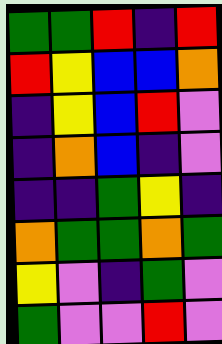[["green", "green", "red", "indigo", "red"], ["red", "yellow", "blue", "blue", "orange"], ["indigo", "yellow", "blue", "red", "violet"], ["indigo", "orange", "blue", "indigo", "violet"], ["indigo", "indigo", "green", "yellow", "indigo"], ["orange", "green", "green", "orange", "green"], ["yellow", "violet", "indigo", "green", "violet"], ["green", "violet", "violet", "red", "violet"]]